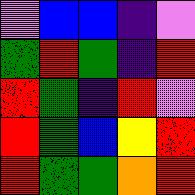[["violet", "blue", "blue", "indigo", "violet"], ["green", "red", "green", "indigo", "red"], ["red", "green", "indigo", "red", "violet"], ["red", "green", "blue", "yellow", "red"], ["red", "green", "green", "orange", "red"]]